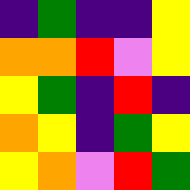[["indigo", "green", "indigo", "indigo", "yellow"], ["orange", "orange", "red", "violet", "yellow"], ["yellow", "green", "indigo", "red", "indigo"], ["orange", "yellow", "indigo", "green", "yellow"], ["yellow", "orange", "violet", "red", "green"]]